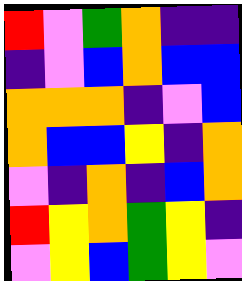[["red", "violet", "green", "orange", "indigo", "indigo"], ["indigo", "violet", "blue", "orange", "blue", "blue"], ["orange", "orange", "orange", "indigo", "violet", "blue"], ["orange", "blue", "blue", "yellow", "indigo", "orange"], ["violet", "indigo", "orange", "indigo", "blue", "orange"], ["red", "yellow", "orange", "green", "yellow", "indigo"], ["violet", "yellow", "blue", "green", "yellow", "violet"]]